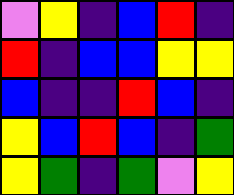[["violet", "yellow", "indigo", "blue", "red", "indigo"], ["red", "indigo", "blue", "blue", "yellow", "yellow"], ["blue", "indigo", "indigo", "red", "blue", "indigo"], ["yellow", "blue", "red", "blue", "indigo", "green"], ["yellow", "green", "indigo", "green", "violet", "yellow"]]